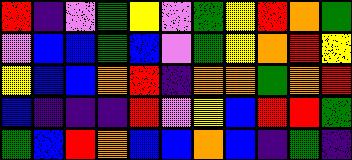[["red", "indigo", "violet", "green", "yellow", "violet", "green", "yellow", "red", "orange", "green"], ["violet", "blue", "blue", "green", "blue", "violet", "green", "yellow", "orange", "red", "yellow"], ["yellow", "blue", "blue", "orange", "red", "indigo", "orange", "orange", "green", "orange", "red"], ["blue", "indigo", "indigo", "indigo", "red", "violet", "yellow", "blue", "red", "red", "green"], ["green", "blue", "red", "orange", "blue", "blue", "orange", "blue", "indigo", "green", "indigo"]]